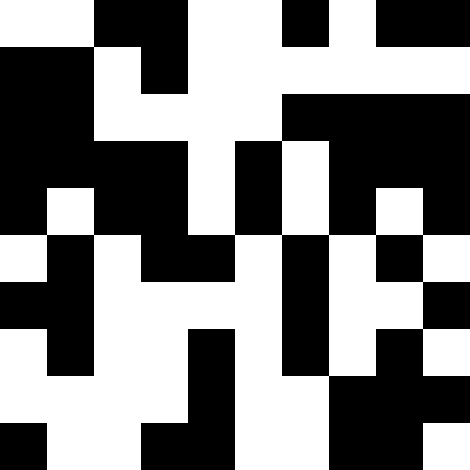[["white", "white", "black", "black", "white", "white", "black", "white", "black", "black"], ["black", "black", "white", "black", "white", "white", "white", "white", "white", "white"], ["black", "black", "white", "white", "white", "white", "black", "black", "black", "black"], ["black", "black", "black", "black", "white", "black", "white", "black", "black", "black"], ["black", "white", "black", "black", "white", "black", "white", "black", "white", "black"], ["white", "black", "white", "black", "black", "white", "black", "white", "black", "white"], ["black", "black", "white", "white", "white", "white", "black", "white", "white", "black"], ["white", "black", "white", "white", "black", "white", "black", "white", "black", "white"], ["white", "white", "white", "white", "black", "white", "white", "black", "black", "black"], ["black", "white", "white", "black", "black", "white", "white", "black", "black", "white"]]